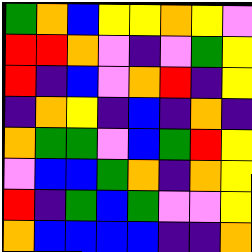[["green", "orange", "blue", "yellow", "yellow", "orange", "yellow", "violet"], ["red", "red", "orange", "violet", "indigo", "violet", "green", "yellow"], ["red", "indigo", "blue", "violet", "orange", "red", "indigo", "yellow"], ["indigo", "orange", "yellow", "indigo", "blue", "indigo", "orange", "indigo"], ["orange", "green", "green", "violet", "blue", "green", "red", "yellow"], ["violet", "blue", "blue", "green", "orange", "indigo", "orange", "yellow"], ["red", "indigo", "green", "blue", "green", "violet", "violet", "yellow"], ["orange", "blue", "blue", "blue", "blue", "indigo", "indigo", "orange"]]